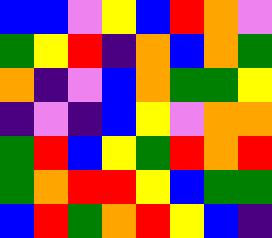[["blue", "blue", "violet", "yellow", "blue", "red", "orange", "violet"], ["green", "yellow", "red", "indigo", "orange", "blue", "orange", "green"], ["orange", "indigo", "violet", "blue", "orange", "green", "green", "yellow"], ["indigo", "violet", "indigo", "blue", "yellow", "violet", "orange", "orange"], ["green", "red", "blue", "yellow", "green", "red", "orange", "red"], ["green", "orange", "red", "red", "yellow", "blue", "green", "green"], ["blue", "red", "green", "orange", "red", "yellow", "blue", "indigo"]]